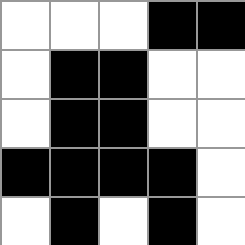[["white", "white", "white", "black", "black"], ["white", "black", "black", "white", "white"], ["white", "black", "black", "white", "white"], ["black", "black", "black", "black", "white"], ["white", "black", "white", "black", "white"]]